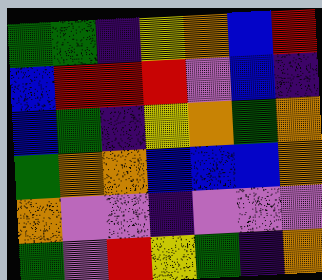[["green", "green", "indigo", "yellow", "orange", "blue", "red"], ["blue", "red", "red", "red", "violet", "blue", "indigo"], ["blue", "green", "indigo", "yellow", "orange", "green", "orange"], ["green", "orange", "orange", "blue", "blue", "blue", "orange"], ["orange", "violet", "violet", "indigo", "violet", "violet", "violet"], ["green", "violet", "red", "yellow", "green", "indigo", "orange"]]